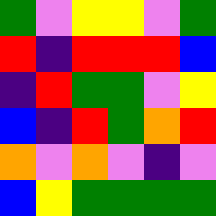[["green", "violet", "yellow", "yellow", "violet", "green"], ["red", "indigo", "red", "red", "red", "blue"], ["indigo", "red", "green", "green", "violet", "yellow"], ["blue", "indigo", "red", "green", "orange", "red"], ["orange", "violet", "orange", "violet", "indigo", "violet"], ["blue", "yellow", "green", "green", "green", "green"]]